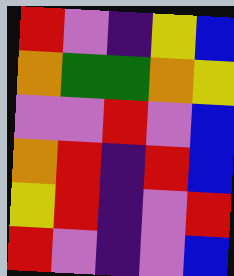[["red", "violet", "indigo", "yellow", "blue"], ["orange", "green", "green", "orange", "yellow"], ["violet", "violet", "red", "violet", "blue"], ["orange", "red", "indigo", "red", "blue"], ["yellow", "red", "indigo", "violet", "red"], ["red", "violet", "indigo", "violet", "blue"]]